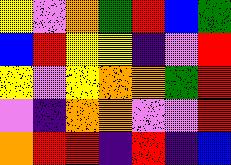[["yellow", "violet", "orange", "green", "red", "blue", "green"], ["blue", "red", "yellow", "yellow", "indigo", "violet", "red"], ["yellow", "violet", "yellow", "orange", "orange", "green", "red"], ["violet", "indigo", "orange", "orange", "violet", "violet", "red"], ["orange", "red", "red", "indigo", "red", "indigo", "blue"]]